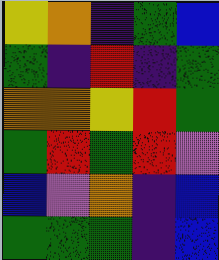[["yellow", "orange", "indigo", "green", "blue"], ["green", "indigo", "red", "indigo", "green"], ["orange", "orange", "yellow", "red", "green"], ["green", "red", "green", "red", "violet"], ["blue", "violet", "orange", "indigo", "blue"], ["green", "green", "green", "indigo", "blue"]]